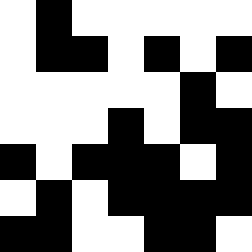[["white", "black", "white", "white", "white", "white", "white"], ["white", "black", "black", "white", "black", "white", "black"], ["white", "white", "white", "white", "white", "black", "white"], ["white", "white", "white", "black", "white", "black", "black"], ["black", "white", "black", "black", "black", "white", "black"], ["white", "black", "white", "black", "black", "black", "black"], ["black", "black", "white", "white", "black", "black", "white"]]